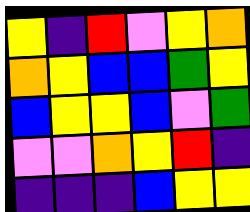[["yellow", "indigo", "red", "violet", "yellow", "orange"], ["orange", "yellow", "blue", "blue", "green", "yellow"], ["blue", "yellow", "yellow", "blue", "violet", "green"], ["violet", "violet", "orange", "yellow", "red", "indigo"], ["indigo", "indigo", "indigo", "blue", "yellow", "yellow"]]